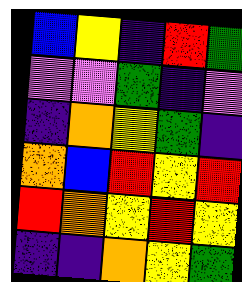[["blue", "yellow", "indigo", "red", "green"], ["violet", "violet", "green", "indigo", "violet"], ["indigo", "orange", "yellow", "green", "indigo"], ["orange", "blue", "red", "yellow", "red"], ["red", "orange", "yellow", "red", "yellow"], ["indigo", "indigo", "orange", "yellow", "green"]]